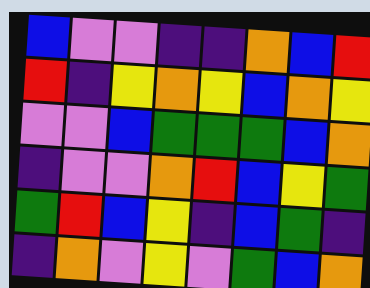[["blue", "violet", "violet", "indigo", "indigo", "orange", "blue", "red"], ["red", "indigo", "yellow", "orange", "yellow", "blue", "orange", "yellow"], ["violet", "violet", "blue", "green", "green", "green", "blue", "orange"], ["indigo", "violet", "violet", "orange", "red", "blue", "yellow", "green"], ["green", "red", "blue", "yellow", "indigo", "blue", "green", "indigo"], ["indigo", "orange", "violet", "yellow", "violet", "green", "blue", "orange"]]